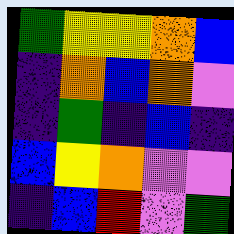[["green", "yellow", "yellow", "orange", "blue"], ["indigo", "orange", "blue", "orange", "violet"], ["indigo", "green", "indigo", "blue", "indigo"], ["blue", "yellow", "orange", "violet", "violet"], ["indigo", "blue", "red", "violet", "green"]]